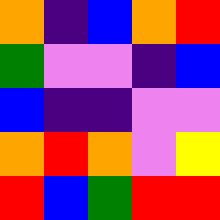[["orange", "indigo", "blue", "orange", "red"], ["green", "violet", "violet", "indigo", "blue"], ["blue", "indigo", "indigo", "violet", "violet"], ["orange", "red", "orange", "violet", "yellow"], ["red", "blue", "green", "red", "red"]]